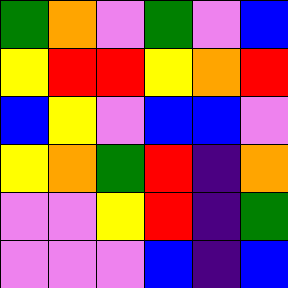[["green", "orange", "violet", "green", "violet", "blue"], ["yellow", "red", "red", "yellow", "orange", "red"], ["blue", "yellow", "violet", "blue", "blue", "violet"], ["yellow", "orange", "green", "red", "indigo", "orange"], ["violet", "violet", "yellow", "red", "indigo", "green"], ["violet", "violet", "violet", "blue", "indigo", "blue"]]